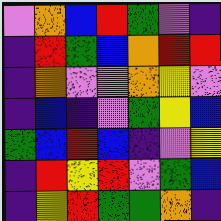[["violet", "orange", "blue", "red", "green", "violet", "indigo"], ["indigo", "red", "green", "blue", "orange", "red", "red"], ["indigo", "orange", "violet", "violet", "orange", "yellow", "violet"], ["indigo", "blue", "indigo", "violet", "green", "yellow", "blue"], ["green", "blue", "red", "blue", "indigo", "violet", "yellow"], ["indigo", "red", "yellow", "red", "violet", "green", "blue"], ["indigo", "yellow", "red", "green", "green", "orange", "indigo"]]